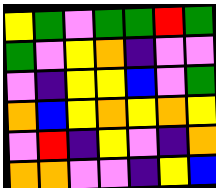[["yellow", "green", "violet", "green", "green", "red", "green"], ["green", "violet", "yellow", "orange", "indigo", "violet", "violet"], ["violet", "indigo", "yellow", "yellow", "blue", "violet", "green"], ["orange", "blue", "yellow", "orange", "yellow", "orange", "yellow"], ["violet", "red", "indigo", "yellow", "violet", "indigo", "orange"], ["orange", "orange", "violet", "violet", "indigo", "yellow", "blue"]]